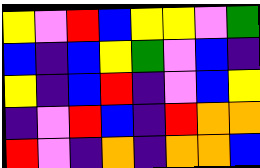[["yellow", "violet", "red", "blue", "yellow", "yellow", "violet", "green"], ["blue", "indigo", "blue", "yellow", "green", "violet", "blue", "indigo"], ["yellow", "indigo", "blue", "red", "indigo", "violet", "blue", "yellow"], ["indigo", "violet", "red", "blue", "indigo", "red", "orange", "orange"], ["red", "violet", "indigo", "orange", "indigo", "orange", "orange", "blue"]]